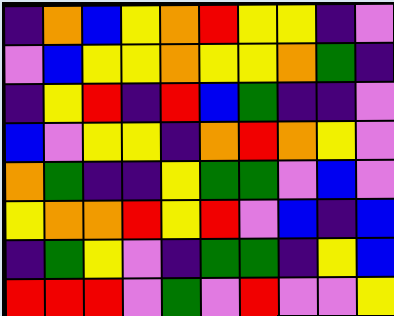[["indigo", "orange", "blue", "yellow", "orange", "red", "yellow", "yellow", "indigo", "violet"], ["violet", "blue", "yellow", "yellow", "orange", "yellow", "yellow", "orange", "green", "indigo"], ["indigo", "yellow", "red", "indigo", "red", "blue", "green", "indigo", "indigo", "violet"], ["blue", "violet", "yellow", "yellow", "indigo", "orange", "red", "orange", "yellow", "violet"], ["orange", "green", "indigo", "indigo", "yellow", "green", "green", "violet", "blue", "violet"], ["yellow", "orange", "orange", "red", "yellow", "red", "violet", "blue", "indigo", "blue"], ["indigo", "green", "yellow", "violet", "indigo", "green", "green", "indigo", "yellow", "blue"], ["red", "red", "red", "violet", "green", "violet", "red", "violet", "violet", "yellow"]]